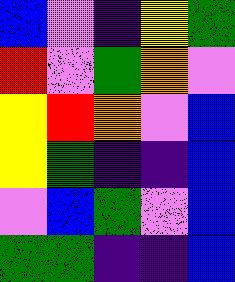[["blue", "violet", "indigo", "yellow", "green"], ["red", "violet", "green", "orange", "violet"], ["yellow", "red", "orange", "violet", "blue"], ["yellow", "green", "indigo", "indigo", "blue"], ["violet", "blue", "green", "violet", "blue"], ["green", "green", "indigo", "indigo", "blue"]]